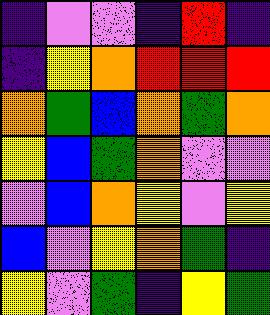[["indigo", "violet", "violet", "indigo", "red", "indigo"], ["indigo", "yellow", "orange", "red", "red", "red"], ["orange", "green", "blue", "orange", "green", "orange"], ["yellow", "blue", "green", "orange", "violet", "violet"], ["violet", "blue", "orange", "yellow", "violet", "yellow"], ["blue", "violet", "yellow", "orange", "green", "indigo"], ["yellow", "violet", "green", "indigo", "yellow", "green"]]